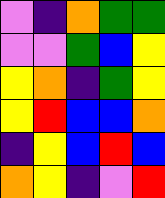[["violet", "indigo", "orange", "green", "green"], ["violet", "violet", "green", "blue", "yellow"], ["yellow", "orange", "indigo", "green", "yellow"], ["yellow", "red", "blue", "blue", "orange"], ["indigo", "yellow", "blue", "red", "blue"], ["orange", "yellow", "indigo", "violet", "red"]]